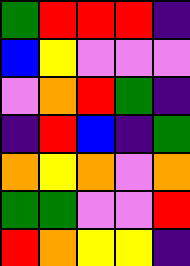[["green", "red", "red", "red", "indigo"], ["blue", "yellow", "violet", "violet", "violet"], ["violet", "orange", "red", "green", "indigo"], ["indigo", "red", "blue", "indigo", "green"], ["orange", "yellow", "orange", "violet", "orange"], ["green", "green", "violet", "violet", "red"], ["red", "orange", "yellow", "yellow", "indigo"]]